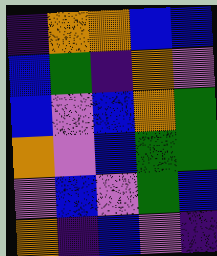[["indigo", "orange", "orange", "blue", "blue"], ["blue", "green", "indigo", "orange", "violet"], ["blue", "violet", "blue", "orange", "green"], ["orange", "violet", "blue", "green", "green"], ["violet", "blue", "violet", "green", "blue"], ["orange", "indigo", "blue", "violet", "indigo"]]